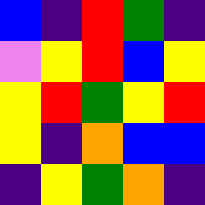[["blue", "indigo", "red", "green", "indigo"], ["violet", "yellow", "red", "blue", "yellow"], ["yellow", "red", "green", "yellow", "red"], ["yellow", "indigo", "orange", "blue", "blue"], ["indigo", "yellow", "green", "orange", "indigo"]]